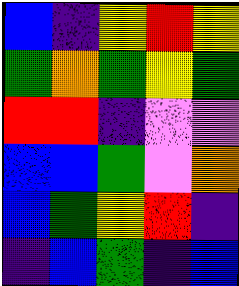[["blue", "indigo", "yellow", "red", "yellow"], ["green", "orange", "green", "yellow", "green"], ["red", "red", "indigo", "violet", "violet"], ["blue", "blue", "green", "violet", "orange"], ["blue", "green", "yellow", "red", "indigo"], ["indigo", "blue", "green", "indigo", "blue"]]